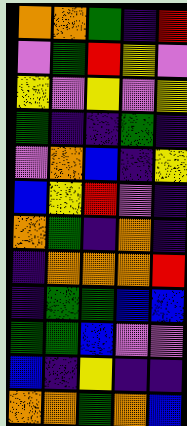[["orange", "orange", "green", "indigo", "red"], ["violet", "green", "red", "yellow", "violet"], ["yellow", "violet", "yellow", "violet", "yellow"], ["green", "indigo", "indigo", "green", "indigo"], ["violet", "orange", "blue", "indigo", "yellow"], ["blue", "yellow", "red", "violet", "indigo"], ["orange", "green", "indigo", "orange", "indigo"], ["indigo", "orange", "orange", "orange", "red"], ["indigo", "green", "green", "blue", "blue"], ["green", "green", "blue", "violet", "violet"], ["blue", "indigo", "yellow", "indigo", "indigo"], ["orange", "orange", "green", "orange", "blue"]]